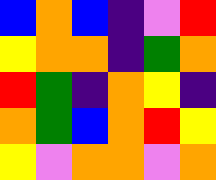[["blue", "orange", "blue", "indigo", "violet", "red"], ["yellow", "orange", "orange", "indigo", "green", "orange"], ["red", "green", "indigo", "orange", "yellow", "indigo"], ["orange", "green", "blue", "orange", "red", "yellow"], ["yellow", "violet", "orange", "orange", "violet", "orange"]]